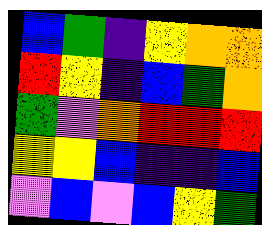[["blue", "green", "indigo", "yellow", "orange", "orange"], ["red", "yellow", "indigo", "blue", "green", "orange"], ["green", "violet", "orange", "red", "red", "red"], ["yellow", "yellow", "blue", "indigo", "indigo", "blue"], ["violet", "blue", "violet", "blue", "yellow", "green"]]